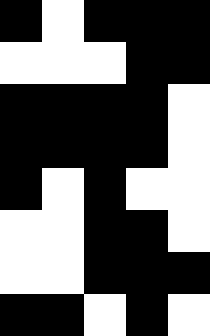[["black", "white", "black", "black", "black"], ["white", "white", "white", "black", "black"], ["black", "black", "black", "black", "white"], ["black", "black", "black", "black", "white"], ["black", "white", "black", "white", "white"], ["white", "white", "black", "black", "white"], ["white", "white", "black", "black", "black"], ["black", "black", "white", "black", "white"]]